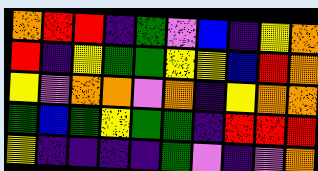[["orange", "red", "red", "indigo", "green", "violet", "blue", "indigo", "yellow", "orange"], ["red", "indigo", "yellow", "green", "green", "yellow", "yellow", "blue", "red", "orange"], ["yellow", "violet", "orange", "orange", "violet", "orange", "indigo", "yellow", "orange", "orange"], ["green", "blue", "green", "yellow", "green", "green", "indigo", "red", "red", "red"], ["yellow", "indigo", "indigo", "indigo", "indigo", "green", "violet", "indigo", "violet", "orange"]]